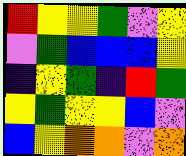[["red", "yellow", "yellow", "green", "violet", "yellow"], ["violet", "green", "blue", "blue", "blue", "yellow"], ["indigo", "yellow", "green", "indigo", "red", "green"], ["yellow", "green", "yellow", "yellow", "blue", "violet"], ["blue", "yellow", "orange", "orange", "violet", "orange"]]